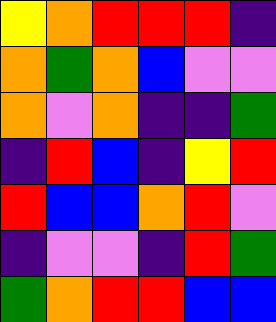[["yellow", "orange", "red", "red", "red", "indigo"], ["orange", "green", "orange", "blue", "violet", "violet"], ["orange", "violet", "orange", "indigo", "indigo", "green"], ["indigo", "red", "blue", "indigo", "yellow", "red"], ["red", "blue", "blue", "orange", "red", "violet"], ["indigo", "violet", "violet", "indigo", "red", "green"], ["green", "orange", "red", "red", "blue", "blue"]]